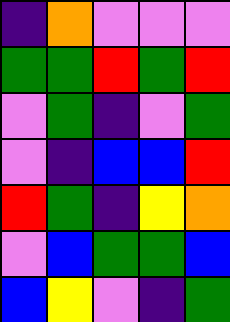[["indigo", "orange", "violet", "violet", "violet"], ["green", "green", "red", "green", "red"], ["violet", "green", "indigo", "violet", "green"], ["violet", "indigo", "blue", "blue", "red"], ["red", "green", "indigo", "yellow", "orange"], ["violet", "blue", "green", "green", "blue"], ["blue", "yellow", "violet", "indigo", "green"]]